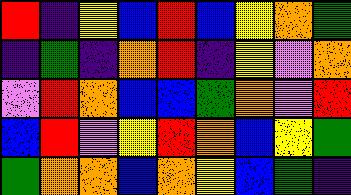[["red", "indigo", "yellow", "blue", "red", "blue", "yellow", "orange", "green"], ["indigo", "green", "indigo", "orange", "red", "indigo", "yellow", "violet", "orange"], ["violet", "red", "orange", "blue", "blue", "green", "orange", "violet", "red"], ["blue", "red", "violet", "yellow", "red", "orange", "blue", "yellow", "green"], ["green", "orange", "orange", "blue", "orange", "yellow", "blue", "green", "indigo"]]